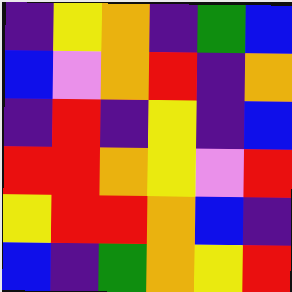[["indigo", "yellow", "orange", "indigo", "green", "blue"], ["blue", "violet", "orange", "red", "indigo", "orange"], ["indigo", "red", "indigo", "yellow", "indigo", "blue"], ["red", "red", "orange", "yellow", "violet", "red"], ["yellow", "red", "red", "orange", "blue", "indigo"], ["blue", "indigo", "green", "orange", "yellow", "red"]]